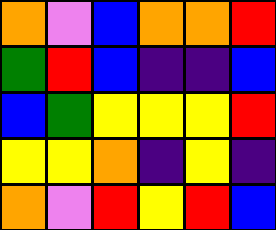[["orange", "violet", "blue", "orange", "orange", "red"], ["green", "red", "blue", "indigo", "indigo", "blue"], ["blue", "green", "yellow", "yellow", "yellow", "red"], ["yellow", "yellow", "orange", "indigo", "yellow", "indigo"], ["orange", "violet", "red", "yellow", "red", "blue"]]